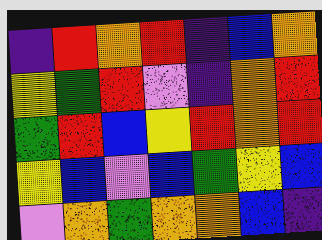[["indigo", "red", "orange", "red", "indigo", "blue", "orange"], ["yellow", "green", "red", "violet", "indigo", "orange", "red"], ["green", "red", "blue", "yellow", "red", "orange", "red"], ["yellow", "blue", "violet", "blue", "green", "yellow", "blue"], ["violet", "orange", "green", "orange", "orange", "blue", "indigo"]]